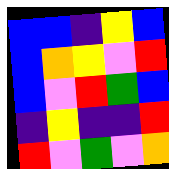[["blue", "blue", "indigo", "yellow", "blue"], ["blue", "orange", "yellow", "violet", "red"], ["blue", "violet", "red", "green", "blue"], ["indigo", "yellow", "indigo", "indigo", "red"], ["red", "violet", "green", "violet", "orange"]]